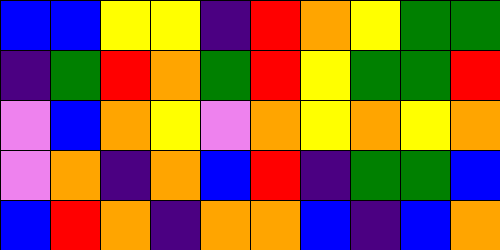[["blue", "blue", "yellow", "yellow", "indigo", "red", "orange", "yellow", "green", "green"], ["indigo", "green", "red", "orange", "green", "red", "yellow", "green", "green", "red"], ["violet", "blue", "orange", "yellow", "violet", "orange", "yellow", "orange", "yellow", "orange"], ["violet", "orange", "indigo", "orange", "blue", "red", "indigo", "green", "green", "blue"], ["blue", "red", "orange", "indigo", "orange", "orange", "blue", "indigo", "blue", "orange"]]